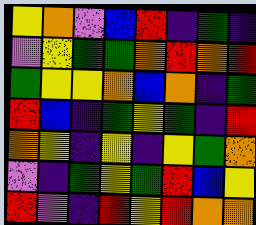[["yellow", "orange", "violet", "blue", "red", "indigo", "green", "indigo"], ["violet", "yellow", "green", "green", "orange", "red", "orange", "red"], ["green", "yellow", "yellow", "orange", "blue", "orange", "indigo", "green"], ["red", "blue", "indigo", "green", "yellow", "green", "indigo", "red"], ["orange", "yellow", "indigo", "yellow", "indigo", "yellow", "green", "orange"], ["violet", "indigo", "green", "yellow", "green", "red", "blue", "yellow"], ["red", "violet", "indigo", "red", "yellow", "red", "orange", "orange"]]